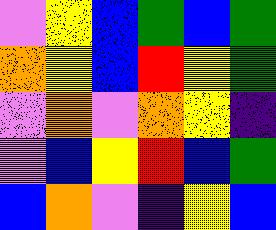[["violet", "yellow", "blue", "green", "blue", "green"], ["orange", "yellow", "blue", "red", "yellow", "green"], ["violet", "orange", "violet", "orange", "yellow", "indigo"], ["violet", "blue", "yellow", "red", "blue", "green"], ["blue", "orange", "violet", "indigo", "yellow", "blue"]]